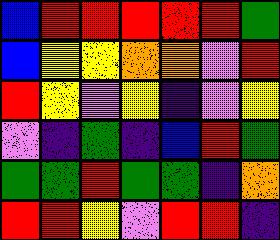[["blue", "red", "red", "red", "red", "red", "green"], ["blue", "yellow", "yellow", "orange", "orange", "violet", "red"], ["red", "yellow", "violet", "yellow", "indigo", "violet", "yellow"], ["violet", "indigo", "green", "indigo", "blue", "red", "green"], ["green", "green", "red", "green", "green", "indigo", "orange"], ["red", "red", "yellow", "violet", "red", "red", "indigo"]]